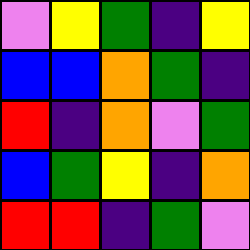[["violet", "yellow", "green", "indigo", "yellow"], ["blue", "blue", "orange", "green", "indigo"], ["red", "indigo", "orange", "violet", "green"], ["blue", "green", "yellow", "indigo", "orange"], ["red", "red", "indigo", "green", "violet"]]